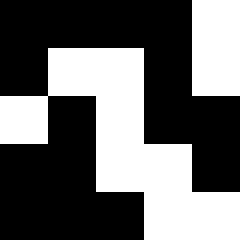[["black", "black", "black", "black", "white"], ["black", "white", "white", "black", "white"], ["white", "black", "white", "black", "black"], ["black", "black", "white", "white", "black"], ["black", "black", "black", "white", "white"]]